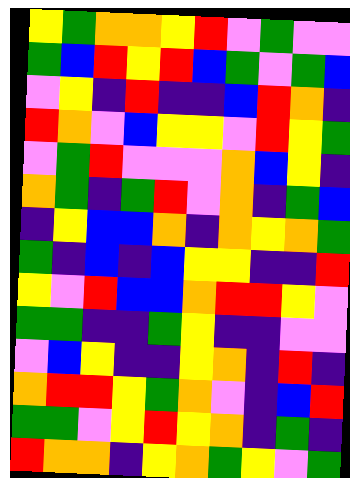[["yellow", "green", "orange", "orange", "yellow", "red", "violet", "green", "violet", "violet"], ["green", "blue", "red", "yellow", "red", "blue", "green", "violet", "green", "blue"], ["violet", "yellow", "indigo", "red", "indigo", "indigo", "blue", "red", "orange", "indigo"], ["red", "orange", "violet", "blue", "yellow", "yellow", "violet", "red", "yellow", "green"], ["violet", "green", "red", "violet", "violet", "violet", "orange", "blue", "yellow", "indigo"], ["orange", "green", "indigo", "green", "red", "violet", "orange", "indigo", "green", "blue"], ["indigo", "yellow", "blue", "blue", "orange", "indigo", "orange", "yellow", "orange", "green"], ["green", "indigo", "blue", "indigo", "blue", "yellow", "yellow", "indigo", "indigo", "red"], ["yellow", "violet", "red", "blue", "blue", "orange", "red", "red", "yellow", "violet"], ["green", "green", "indigo", "indigo", "green", "yellow", "indigo", "indigo", "violet", "violet"], ["violet", "blue", "yellow", "indigo", "indigo", "yellow", "orange", "indigo", "red", "indigo"], ["orange", "red", "red", "yellow", "green", "orange", "violet", "indigo", "blue", "red"], ["green", "green", "violet", "yellow", "red", "yellow", "orange", "indigo", "green", "indigo"], ["red", "orange", "orange", "indigo", "yellow", "orange", "green", "yellow", "violet", "green"]]